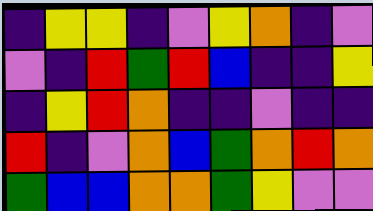[["indigo", "yellow", "yellow", "indigo", "violet", "yellow", "orange", "indigo", "violet"], ["violet", "indigo", "red", "green", "red", "blue", "indigo", "indigo", "yellow"], ["indigo", "yellow", "red", "orange", "indigo", "indigo", "violet", "indigo", "indigo"], ["red", "indigo", "violet", "orange", "blue", "green", "orange", "red", "orange"], ["green", "blue", "blue", "orange", "orange", "green", "yellow", "violet", "violet"]]